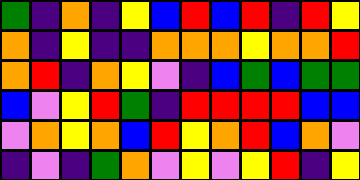[["green", "indigo", "orange", "indigo", "yellow", "blue", "red", "blue", "red", "indigo", "red", "yellow"], ["orange", "indigo", "yellow", "indigo", "indigo", "orange", "orange", "orange", "yellow", "orange", "orange", "red"], ["orange", "red", "indigo", "orange", "yellow", "violet", "indigo", "blue", "green", "blue", "green", "green"], ["blue", "violet", "yellow", "red", "green", "indigo", "red", "red", "red", "red", "blue", "blue"], ["violet", "orange", "yellow", "orange", "blue", "red", "yellow", "orange", "red", "blue", "orange", "violet"], ["indigo", "violet", "indigo", "green", "orange", "violet", "yellow", "violet", "yellow", "red", "indigo", "yellow"]]